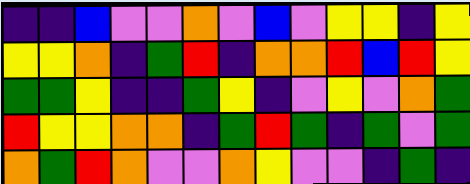[["indigo", "indigo", "blue", "violet", "violet", "orange", "violet", "blue", "violet", "yellow", "yellow", "indigo", "yellow"], ["yellow", "yellow", "orange", "indigo", "green", "red", "indigo", "orange", "orange", "red", "blue", "red", "yellow"], ["green", "green", "yellow", "indigo", "indigo", "green", "yellow", "indigo", "violet", "yellow", "violet", "orange", "green"], ["red", "yellow", "yellow", "orange", "orange", "indigo", "green", "red", "green", "indigo", "green", "violet", "green"], ["orange", "green", "red", "orange", "violet", "violet", "orange", "yellow", "violet", "violet", "indigo", "green", "indigo"]]